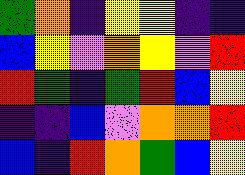[["green", "orange", "indigo", "yellow", "yellow", "indigo", "indigo"], ["blue", "yellow", "violet", "orange", "yellow", "violet", "red"], ["red", "green", "indigo", "green", "red", "blue", "yellow"], ["indigo", "indigo", "blue", "violet", "orange", "orange", "red"], ["blue", "indigo", "red", "orange", "green", "blue", "yellow"]]